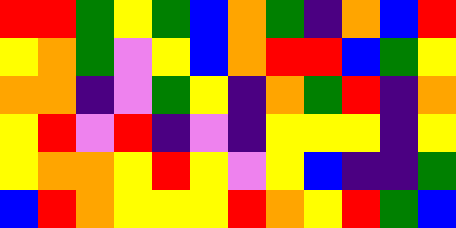[["red", "red", "green", "yellow", "green", "blue", "orange", "green", "indigo", "orange", "blue", "red"], ["yellow", "orange", "green", "violet", "yellow", "blue", "orange", "red", "red", "blue", "green", "yellow"], ["orange", "orange", "indigo", "violet", "green", "yellow", "indigo", "orange", "green", "red", "indigo", "orange"], ["yellow", "red", "violet", "red", "indigo", "violet", "indigo", "yellow", "yellow", "yellow", "indigo", "yellow"], ["yellow", "orange", "orange", "yellow", "red", "yellow", "violet", "yellow", "blue", "indigo", "indigo", "green"], ["blue", "red", "orange", "yellow", "yellow", "yellow", "red", "orange", "yellow", "red", "green", "blue"]]